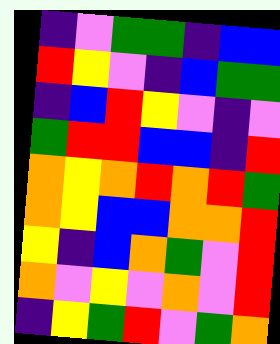[["indigo", "violet", "green", "green", "indigo", "blue", "blue"], ["red", "yellow", "violet", "indigo", "blue", "green", "green"], ["indigo", "blue", "red", "yellow", "violet", "indigo", "violet"], ["green", "red", "red", "blue", "blue", "indigo", "red"], ["orange", "yellow", "orange", "red", "orange", "red", "green"], ["orange", "yellow", "blue", "blue", "orange", "orange", "red"], ["yellow", "indigo", "blue", "orange", "green", "violet", "red"], ["orange", "violet", "yellow", "violet", "orange", "violet", "red"], ["indigo", "yellow", "green", "red", "violet", "green", "orange"]]